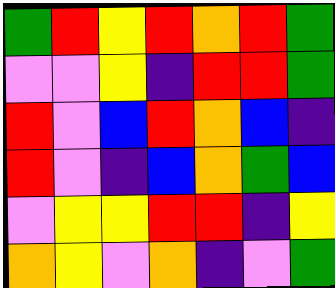[["green", "red", "yellow", "red", "orange", "red", "green"], ["violet", "violet", "yellow", "indigo", "red", "red", "green"], ["red", "violet", "blue", "red", "orange", "blue", "indigo"], ["red", "violet", "indigo", "blue", "orange", "green", "blue"], ["violet", "yellow", "yellow", "red", "red", "indigo", "yellow"], ["orange", "yellow", "violet", "orange", "indigo", "violet", "green"]]